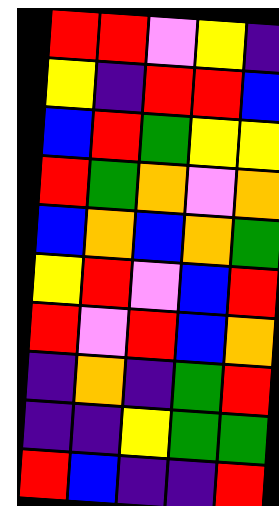[["red", "red", "violet", "yellow", "indigo"], ["yellow", "indigo", "red", "red", "blue"], ["blue", "red", "green", "yellow", "yellow"], ["red", "green", "orange", "violet", "orange"], ["blue", "orange", "blue", "orange", "green"], ["yellow", "red", "violet", "blue", "red"], ["red", "violet", "red", "blue", "orange"], ["indigo", "orange", "indigo", "green", "red"], ["indigo", "indigo", "yellow", "green", "green"], ["red", "blue", "indigo", "indigo", "red"]]